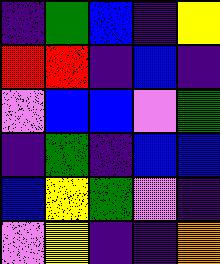[["indigo", "green", "blue", "indigo", "yellow"], ["red", "red", "indigo", "blue", "indigo"], ["violet", "blue", "blue", "violet", "green"], ["indigo", "green", "indigo", "blue", "blue"], ["blue", "yellow", "green", "violet", "indigo"], ["violet", "yellow", "indigo", "indigo", "orange"]]